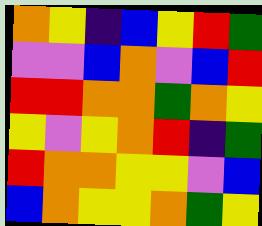[["orange", "yellow", "indigo", "blue", "yellow", "red", "green"], ["violet", "violet", "blue", "orange", "violet", "blue", "red"], ["red", "red", "orange", "orange", "green", "orange", "yellow"], ["yellow", "violet", "yellow", "orange", "red", "indigo", "green"], ["red", "orange", "orange", "yellow", "yellow", "violet", "blue"], ["blue", "orange", "yellow", "yellow", "orange", "green", "yellow"]]